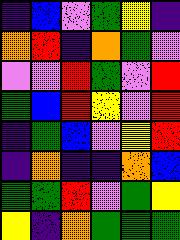[["indigo", "blue", "violet", "green", "yellow", "indigo"], ["orange", "red", "indigo", "orange", "green", "violet"], ["violet", "violet", "red", "green", "violet", "red"], ["green", "blue", "red", "yellow", "violet", "red"], ["indigo", "green", "blue", "violet", "yellow", "red"], ["indigo", "orange", "indigo", "indigo", "orange", "blue"], ["green", "green", "red", "violet", "green", "yellow"], ["yellow", "indigo", "orange", "green", "green", "green"]]